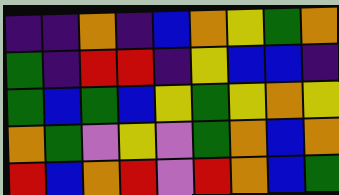[["indigo", "indigo", "orange", "indigo", "blue", "orange", "yellow", "green", "orange"], ["green", "indigo", "red", "red", "indigo", "yellow", "blue", "blue", "indigo"], ["green", "blue", "green", "blue", "yellow", "green", "yellow", "orange", "yellow"], ["orange", "green", "violet", "yellow", "violet", "green", "orange", "blue", "orange"], ["red", "blue", "orange", "red", "violet", "red", "orange", "blue", "green"]]